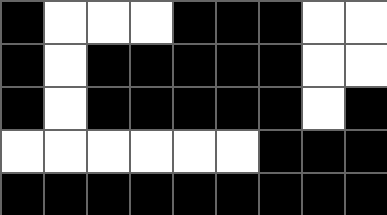[["black", "white", "white", "white", "black", "black", "black", "white", "white"], ["black", "white", "black", "black", "black", "black", "black", "white", "white"], ["black", "white", "black", "black", "black", "black", "black", "white", "black"], ["white", "white", "white", "white", "white", "white", "black", "black", "black"], ["black", "black", "black", "black", "black", "black", "black", "black", "black"]]